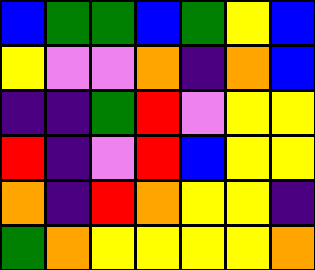[["blue", "green", "green", "blue", "green", "yellow", "blue"], ["yellow", "violet", "violet", "orange", "indigo", "orange", "blue"], ["indigo", "indigo", "green", "red", "violet", "yellow", "yellow"], ["red", "indigo", "violet", "red", "blue", "yellow", "yellow"], ["orange", "indigo", "red", "orange", "yellow", "yellow", "indigo"], ["green", "orange", "yellow", "yellow", "yellow", "yellow", "orange"]]